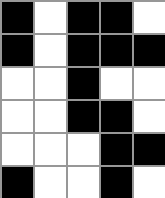[["black", "white", "black", "black", "white"], ["black", "white", "black", "black", "black"], ["white", "white", "black", "white", "white"], ["white", "white", "black", "black", "white"], ["white", "white", "white", "black", "black"], ["black", "white", "white", "black", "white"]]